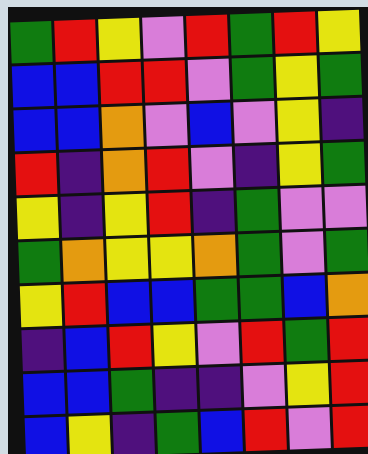[["green", "red", "yellow", "violet", "red", "green", "red", "yellow"], ["blue", "blue", "red", "red", "violet", "green", "yellow", "green"], ["blue", "blue", "orange", "violet", "blue", "violet", "yellow", "indigo"], ["red", "indigo", "orange", "red", "violet", "indigo", "yellow", "green"], ["yellow", "indigo", "yellow", "red", "indigo", "green", "violet", "violet"], ["green", "orange", "yellow", "yellow", "orange", "green", "violet", "green"], ["yellow", "red", "blue", "blue", "green", "green", "blue", "orange"], ["indigo", "blue", "red", "yellow", "violet", "red", "green", "red"], ["blue", "blue", "green", "indigo", "indigo", "violet", "yellow", "red"], ["blue", "yellow", "indigo", "green", "blue", "red", "violet", "red"]]